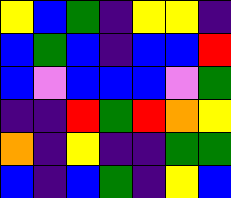[["yellow", "blue", "green", "indigo", "yellow", "yellow", "indigo"], ["blue", "green", "blue", "indigo", "blue", "blue", "red"], ["blue", "violet", "blue", "blue", "blue", "violet", "green"], ["indigo", "indigo", "red", "green", "red", "orange", "yellow"], ["orange", "indigo", "yellow", "indigo", "indigo", "green", "green"], ["blue", "indigo", "blue", "green", "indigo", "yellow", "blue"]]